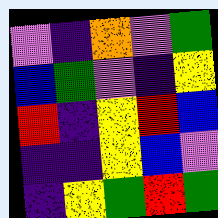[["violet", "indigo", "orange", "violet", "green"], ["blue", "green", "violet", "indigo", "yellow"], ["red", "indigo", "yellow", "red", "blue"], ["indigo", "indigo", "yellow", "blue", "violet"], ["indigo", "yellow", "green", "red", "green"]]